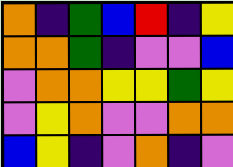[["orange", "indigo", "green", "blue", "red", "indigo", "yellow"], ["orange", "orange", "green", "indigo", "violet", "violet", "blue"], ["violet", "orange", "orange", "yellow", "yellow", "green", "yellow"], ["violet", "yellow", "orange", "violet", "violet", "orange", "orange"], ["blue", "yellow", "indigo", "violet", "orange", "indigo", "violet"]]